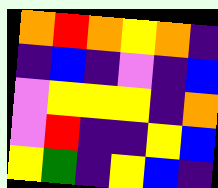[["orange", "red", "orange", "yellow", "orange", "indigo"], ["indigo", "blue", "indigo", "violet", "indigo", "blue"], ["violet", "yellow", "yellow", "yellow", "indigo", "orange"], ["violet", "red", "indigo", "indigo", "yellow", "blue"], ["yellow", "green", "indigo", "yellow", "blue", "indigo"]]